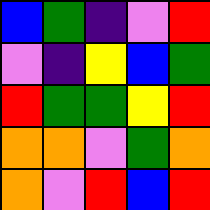[["blue", "green", "indigo", "violet", "red"], ["violet", "indigo", "yellow", "blue", "green"], ["red", "green", "green", "yellow", "red"], ["orange", "orange", "violet", "green", "orange"], ["orange", "violet", "red", "blue", "red"]]